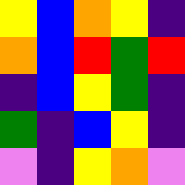[["yellow", "blue", "orange", "yellow", "indigo"], ["orange", "blue", "red", "green", "red"], ["indigo", "blue", "yellow", "green", "indigo"], ["green", "indigo", "blue", "yellow", "indigo"], ["violet", "indigo", "yellow", "orange", "violet"]]